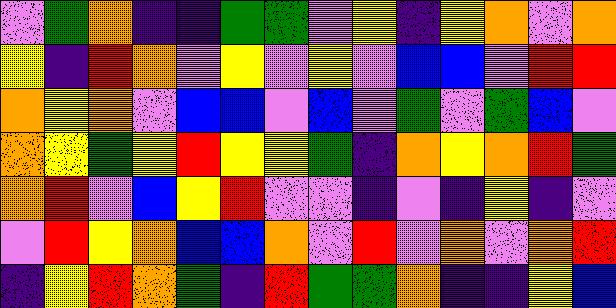[["violet", "green", "orange", "indigo", "indigo", "green", "green", "violet", "yellow", "indigo", "yellow", "orange", "violet", "orange"], ["yellow", "indigo", "red", "orange", "violet", "yellow", "violet", "yellow", "violet", "blue", "blue", "violet", "red", "red"], ["orange", "yellow", "orange", "violet", "blue", "blue", "violet", "blue", "violet", "green", "violet", "green", "blue", "violet"], ["orange", "yellow", "green", "yellow", "red", "yellow", "yellow", "green", "indigo", "orange", "yellow", "orange", "red", "green"], ["orange", "red", "violet", "blue", "yellow", "red", "violet", "violet", "indigo", "violet", "indigo", "yellow", "indigo", "violet"], ["violet", "red", "yellow", "orange", "blue", "blue", "orange", "violet", "red", "violet", "orange", "violet", "orange", "red"], ["indigo", "yellow", "red", "orange", "green", "indigo", "red", "green", "green", "orange", "indigo", "indigo", "yellow", "blue"]]